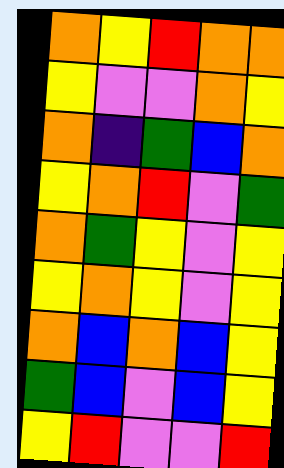[["orange", "yellow", "red", "orange", "orange"], ["yellow", "violet", "violet", "orange", "yellow"], ["orange", "indigo", "green", "blue", "orange"], ["yellow", "orange", "red", "violet", "green"], ["orange", "green", "yellow", "violet", "yellow"], ["yellow", "orange", "yellow", "violet", "yellow"], ["orange", "blue", "orange", "blue", "yellow"], ["green", "blue", "violet", "blue", "yellow"], ["yellow", "red", "violet", "violet", "red"]]